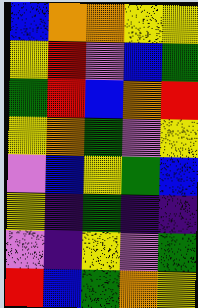[["blue", "orange", "orange", "yellow", "yellow"], ["yellow", "red", "violet", "blue", "green"], ["green", "red", "blue", "orange", "red"], ["yellow", "orange", "green", "violet", "yellow"], ["violet", "blue", "yellow", "green", "blue"], ["yellow", "indigo", "green", "indigo", "indigo"], ["violet", "indigo", "yellow", "violet", "green"], ["red", "blue", "green", "orange", "yellow"]]